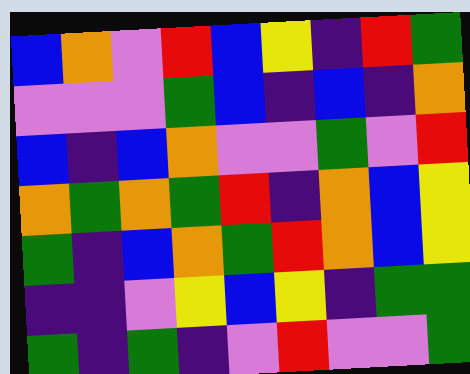[["blue", "orange", "violet", "red", "blue", "yellow", "indigo", "red", "green"], ["violet", "violet", "violet", "green", "blue", "indigo", "blue", "indigo", "orange"], ["blue", "indigo", "blue", "orange", "violet", "violet", "green", "violet", "red"], ["orange", "green", "orange", "green", "red", "indigo", "orange", "blue", "yellow"], ["green", "indigo", "blue", "orange", "green", "red", "orange", "blue", "yellow"], ["indigo", "indigo", "violet", "yellow", "blue", "yellow", "indigo", "green", "green"], ["green", "indigo", "green", "indigo", "violet", "red", "violet", "violet", "green"]]